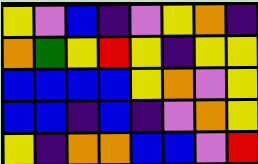[["yellow", "violet", "blue", "indigo", "violet", "yellow", "orange", "indigo"], ["orange", "green", "yellow", "red", "yellow", "indigo", "yellow", "yellow"], ["blue", "blue", "blue", "blue", "yellow", "orange", "violet", "yellow"], ["blue", "blue", "indigo", "blue", "indigo", "violet", "orange", "yellow"], ["yellow", "indigo", "orange", "orange", "blue", "blue", "violet", "red"]]